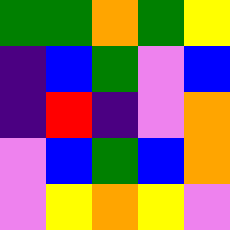[["green", "green", "orange", "green", "yellow"], ["indigo", "blue", "green", "violet", "blue"], ["indigo", "red", "indigo", "violet", "orange"], ["violet", "blue", "green", "blue", "orange"], ["violet", "yellow", "orange", "yellow", "violet"]]